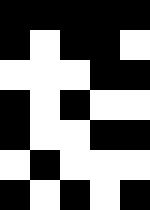[["black", "black", "black", "black", "black"], ["black", "white", "black", "black", "white"], ["white", "white", "white", "black", "black"], ["black", "white", "black", "white", "white"], ["black", "white", "white", "black", "black"], ["white", "black", "white", "white", "white"], ["black", "white", "black", "white", "black"]]